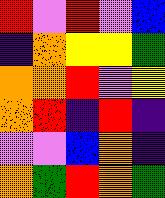[["red", "violet", "red", "violet", "blue"], ["indigo", "orange", "yellow", "yellow", "green"], ["orange", "orange", "red", "violet", "yellow"], ["orange", "red", "indigo", "red", "indigo"], ["violet", "violet", "blue", "orange", "indigo"], ["orange", "green", "red", "orange", "green"]]